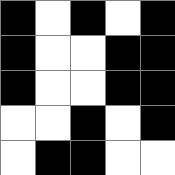[["black", "white", "black", "white", "black"], ["black", "white", "white", "black", "black"], ["black", "white", "white", "black", "black"], ["white", "white", "black", "white", "black"], ["white", "black", "black", "white", "white"]]